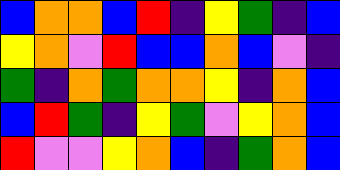[["blue", "orange", "orange", "blue", "red", "indigo", "yellow", "green", "indigo", "blue"], ["yellow", "orange", "violet", "red", "blue", "blue", "orange", "blue", "violet", "indigo"], ["green", "indigo", "orange", "green", "orange", "orange", "yellow", "indigo", "orange", "blue"], ["blue", "red", "green", "indigo", "yellow", "green", "violet", "yellow", "orange", "blue"], ["red", "violet", "violet", "yellow", "orange", "blue", "indigo", "green", "orange", "blue"]]